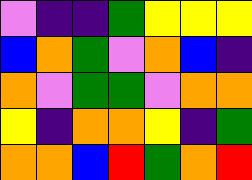[["violet", "indigo", "indigo", "green", "yellow", "yellow", "yellow"], ["blue", "orange", "green", "violet", "orange", "blue", "indigo"], ["orange", "violet", "green", "green", "violet", "orange", "orange"], ["yellow", "indigo", "orange", "orange", "yellow", "indigo", "green"], ["orange", "orange", "blue", "red", "green", "orange", "red"]]